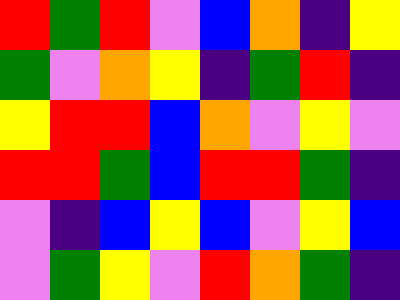[["red", "green", "red", "violet", "blue", "orange", "indigo", "yellow"], ["green", "violet", "orange", "yellow", "indigo", "green", "red", "indigo"], ["yellow", "red", "red", "blue", "orange", "violet", "yellow", "violet"], ["red", "red", "green", "blue", "red", "red", "green", "indigo"], ["violet", "indigo", "blue", "yellow", "blue", "violet", "yellow", "blue"], ["violet", "green", "yellow", "violet", "red", "orange", "green", "indigo"]]